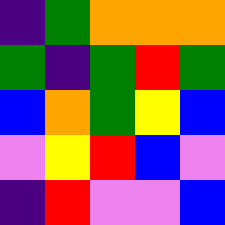[["indigo", "green", "orange", "orange", "orange"], ["green", "indigo", "green", "red", "green"], ["blue", "orange", "green", "yellow", "blue"], ["violet", "yellow", "red", "blue", "violet"], ["indigo", "red", "violet", "violet", "blue"]]